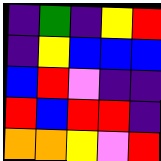[["indigo", "green", "indigo", "yellow", "red"], ["indigo", "yellow", "blue", "blue", "blue"], ["blue", "red", "violet", "indigo", "indigo"], ["red", "blue", "red", "red", "indigo"], ["orange", "orange", "yellow", "violet", "red"]]